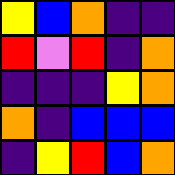[["yellow", "blue", "orange", "indigo", "indigo"], ["red", "violet", "red", "indigo", "orange"], ["indigo", "indigo", "indigo", "yellow", "orange"], ["orange", "indigo", "blue", "blue", "blue"], ["indigo", "yellow", "red", "blue", "orange"]]